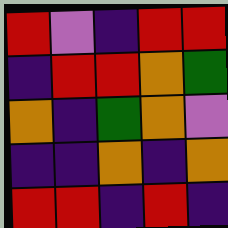[["red", "violet", "indigo", "red", "red"], ["indigo", "red", "red", "orange", "green"], ["orange", "indigo", "green", "orange", "violet"], ["indigo", "indigo", "orange", "indigo", "orange"], ["red", "red", "indigo", "red", "indigo"]]